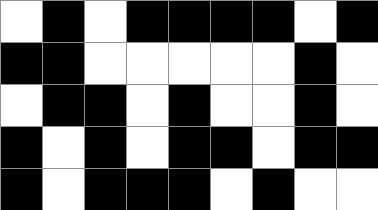[["white", "black", "white", "black", "black", "black", "black", "white", "black"], ["black", "black", "white", "white", "white", "white", "white", "black", "white"], ["white", "black", "black", "white", "black", "white", "white", "black", "white"], ["black", "white", "black", "white", "black", "black", "white", "black", "black"], ["black", "white", "black", "black", "black", "white", "black", "white", "white"]]